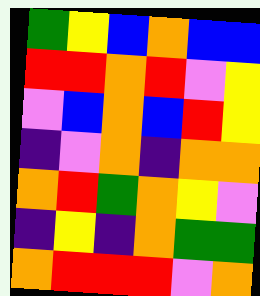[["green", "yellow", "blue", "orange", "blue", "blue"], ["red", "red", "orange", "red", "violet", "yellow"], ["violet", "blue", "orange", "blue", "red", "yellow"], ["indigo", "violet", "orange", "indigo", "orange", "orange"], ["orange", "red", "green", "orange", "yellow", "violet"], ["indigo", "yellow", "indigo", "orange", "green", "green"], ["orange", "red", "red", "red", "violet", "orange"]]